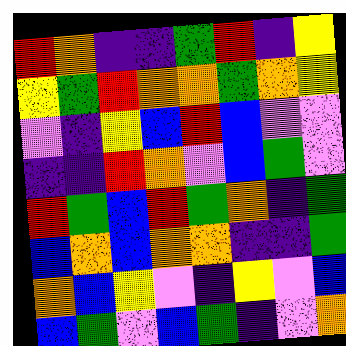[["red", "orange", "indigo", "indigo", "green", "red", "indigo", "yellow"], ["yellow", "green", "red", "orange", "orange", "green", "orange", "yellow"], ["violet", "indigo", "yellow", "blue", "red", "blue", "violet", "violet"], ["indigo", "indigo", "red", "orange", "violet", "blue", "green", "violet"], ["red", "green", "blue", "red", "green", "orange", "indigo", "green"], ["blue", "orange", "blue", "orange", "orange", "indigo", "indigo", "green"], ["orange", "blue", "yellow", "violet", "indigo", "yellow", "violet", "blue"], ["blue", "green", "violet", "blue", "green", "indigo", "violet", "orange"]]